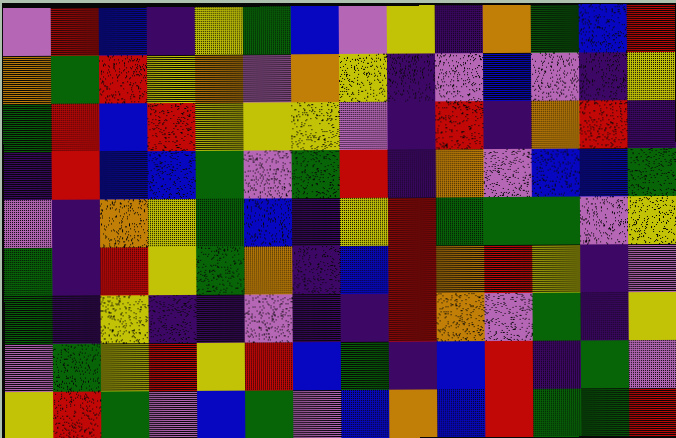[["violet", "red", "blue", "indigo", "yellow", "green", "blue", "violet", "yellow", "indigo", "orange", "green", "blue", "red"], ["orange", "green", "red", "yellow", "orange", "violet", "orange", "yellow", "indigo", "violet", "blue", "violet", "indigo", "yellow"], ["green", "red", "blue", "red", "yellow", "yellow", "yellow", "violet", "indigo", "red", "indigo", "orange", "red", "indigo"], ["indigo", "red", "blue", "blue", "green", "violet", "green", "red", "indigo", "orange", "violet", "blue", "blue", "green"], ["violet", "indigo", "orange", "yellow", "green", "blue", "indigo", "yellow", "red", "green", "green", "green", "violet", "yellow"], ["green", "indigo", "red", "yellow", "green", "orange", "indigo", "blue", "red", "orange", "red", "yellow", "indigo", "violet"], ["green", "indigo", "yellow", "indigo", "indigo", "violet", "indigo", "indigo", "red", "orange", "violet", "green", "indigo", "yellow"], ["violet", "green", "yellow", "red", "yellow", "red", "blue", "green", "indigo", "blue", "red", "indigo", "green", "violet"], ["yellow", "red", "green", "violet", "blue", "green", "violet", "blue", "orange", "blue", "red", "green", "green", "red"]]